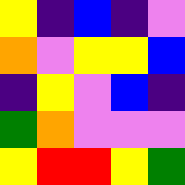[["yellow", "indigo", "blue", "indigo", "violet"], ["orange", "violet", "yellow", "yellow", "blue"], ["indigo", "yellow", "violet", "blue", "indigo"], ["green", "orange", "violet", "violet", "violet"], ["yellow", "red", "red", "yellow", "green"]]